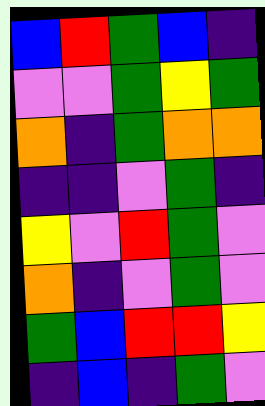[["blue", "red", "green", "blue", "indigo"], ["violet", "violet", "green", "yellow", "green"], ["orange", "indigo", "green", "orange", "orange"], ["indigo", "indigo", "violet", "green", "indigo"], ["yellow", "violet", "red", "green", "violet"], ["orange", "indigo", "violet", "green", "violet"], ["green", "blue", "red", "red", "yellow"], ["indigo", "blue", "indigo", "green", "violet"]]